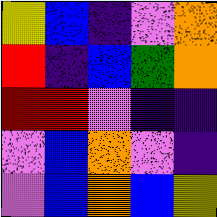[["yellow", "blue", "indigo", "violet", "orange"], ["red", "indigo", "blue", "green", "orange"], ["red", "red", "violet", "indigo", "indigo"], ["violet", "blue", "orange", "violet", "indigo"], ["violet", "blue", "orange", "blue", "yellow"]]